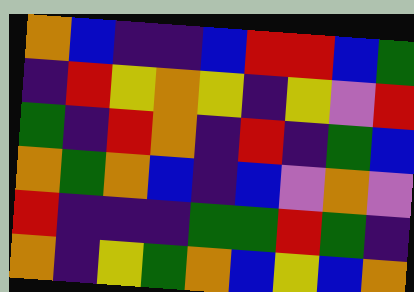[["orange", "blue", "indigo", "indigo", "blue", "red", "red", "blue", "green"], ["indigo", "red", "yellow", "orange", "yellow", "indigo", "yellow", "violet", "red"], ["green", "indigo", "red", "orange", "indigo", "red", "indigo", "green", "blue"], ["orange", "green", "orange", "blue", "indigo", "blue", "violet", "orange", "violet"], ["red", "indigo", "indigo", "indigo", "green", "green", "red", "green", "indigo"], ["orange", "indigo", "yellow", "green", "orange", "blue", "yellow", "blue", "orange"]]